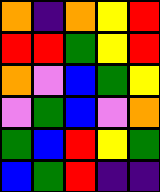[["orange", "indigo", "orange", "yellow", "red"], ["red", "red", "green", "yellow", "red"], ["orange", "violet", "blue", "green", "yellow"], ["violet", "green", "blue", "violet", "orange"], ["green", "blue", "red", "yellow", "green"], ["blue", "green", "red", "indigo", "indigo"]]